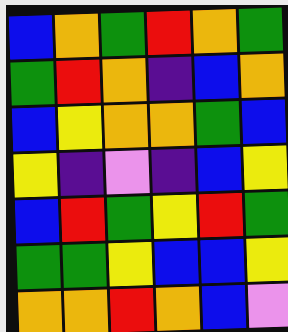[["blue", "orange", "green", "red", "orange", "green"], ["green", "red", "orange", "indigo", "blue", "orange"], ["blue", "yellow", "orange", "orange", "green", "blue"], ["yellow", "indigo", "violet", "indigo", "blue", "yellow"], ["blue", "red", "green", "yellow", "red", "green"], ["green", "green", "yellow", "blue", "blue", "yellow"], ["orange", "orange", "red", "orange", "blue", "violet"]]